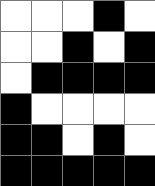[["white", "white", "white", "black", "white"], ["white", "white", "black", "white", "black"], ["white", "black", "black", "black", "black"], ["black", "white", "white", "white", "white"], ["black", "black", "white", "black", "white"], ["black", "black", "black", "black", "black"]]